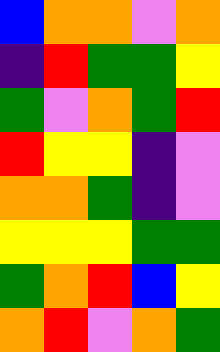[["blue", "orange", "orange", "violet", "orange"], ["indigo", "red", "green", "green", "yellow"], ["green", "violet", "orange", "green", "red"], ["red", "yellow", "yellow", "indigo", "violet"], ["orange", "orange", "green", "indigo", "violet"], ["yellow", "yellow", "yellow", "green", "green"], ["green", "orange", "red", "blue", "yellow"], ["orange", "red", "violet", "orange", "green"]]